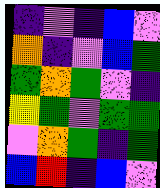[["indigo", "violet", "indigo", "blue", "violet"], ["orange", "indigo", "violet", "blue", "green"], ["green", "orange", "green", "violet", "indigo"], ["yellow", "green", "violet", "green", "green"], ["violet", "orange", "green", "indigo", "green"], ["blue", "red", "indigo", "blue", "violet"]]